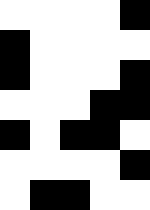[["white", "white", "white", "white", "black"], ["black", "white", "white", "white", "white"], ["black", "white", "white", "white", "black"], ["white", "white", "white", "black", "black"], ["black", "white", "black", "black", "white"], ["white", "white", "white", "white", "black"], ["white", "black", "black", "white", "white"]]